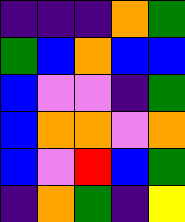[["indigo", "indigo", "indigo", "orange", "green"], ["green", "blue", "orange", "blue", "blue"], ["blue", "violet", "violet", "indigo", "green"], ["blue", "orange", "orange", "violet", "orange"], ["blue", "violet", "red", "blue", "green"], ["indigo", "orange", "green", "indigo", "yellow"]]